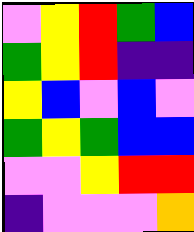[["violet", "yellow", "red", "green", "blue"], ["green", "yellow", "red", "indigo", "indigo"], ["yellow", "blue", "violet", "blue", "violet"], ["green", "yellow", "green", "blue", "blue"], ["violet", "violet", "yellow", "red", "red"], ["indigo", "violet", "violet", "violet", "orange"]]